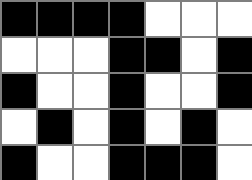[["black", "black", "black", "black", "white", "white", "white"], ["white", "white", "white", "black", "black", "white", "black"], ["black", "white", "white", "black", "white", "white", "black"], ["white", "black", "white", "black", "white", "black", "white"], ["black", "white", "white", "black", "black", "black", "white"]]